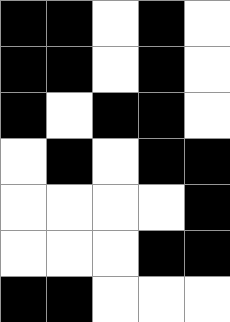[["black", "black", "white", "black", "white"], ["black", "black", "white", "black", "white"], ["black", "white", "black", "black", "white"], ["white", "black", "white", "black", "black"], ["white", "white", "white", "white", "black"], ["white", "white", "white", "black", "black"], ["black", "black", "white", "white", "white"]]